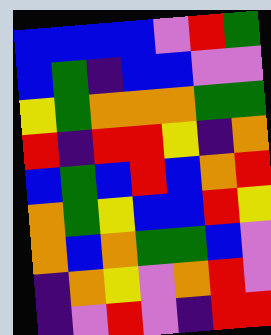[["blue", "blue", "blue", "blue", "violet", "red", "green"], ["blue", "green", "indigo", "blue", "blue", "violet", "violet"], ["yellow", "green", "orange", "orange", "orange", "green", "green"], ["red", "indigo", "red", "red", "yellow", "indigo", "orange"], ["blue", "green", "blue", "red", "blue", "orange", "red"], ["orange", "green", "yellow", "blue", "blue", "red", "yellow"], ["orange", "blue", "orange", "green", "green", "blue", "violet"], ["indigo", "orange", "yellow", "violet", "orange", "red", "violet"], ["indigo", "violet", "red", "violet", "indigo", "red", "red"]]